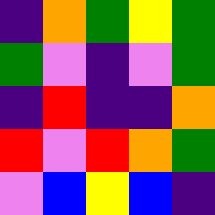[["indigo", "orange", "green", "yellow", "green"], ["green", "violet", "indigo", "violet", "green"], ["indigo", "red", "indigo", "indigo", "orange"], ["red", "violet", "red", "orange", "green"], ["violet", "blue", "yellow", "blue", "indigo"]]